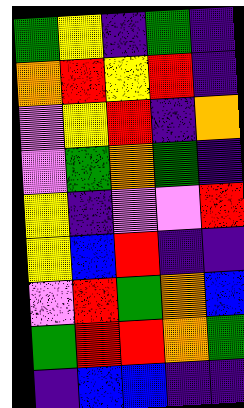[["green", "yellow", "indigo", "green", "indigo"], ["orange", "red", "yellow", "red", "indigo"], ["violet", "yellow", "red", "indigo", "orange"], ["violet", "green", "orange", "green", "indigo"], ["yellow", "indigo", "violet", "violet", "red"], ["yellow", "blue", "red", "indigo", "indigo"], ["violet", "red", "green", "orange", "blue"], ["green", "red", "red", "orange", "green"], ["indigo", "blue", "blue", "indigo", "indigo"]]